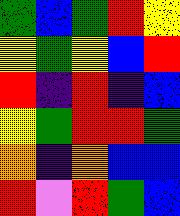[["green", "blue", "green", "red", "yellow"], ["yellow", "green", "yellow", "blue", "red"], ["red", "indigo", "red", "indigo", "blue"], ["yellow", "green", "red", "red", "green"], ["orange", "indigo", "orange", "blue", "blue"], ["red", "violet", "red", "green", "blue"]]